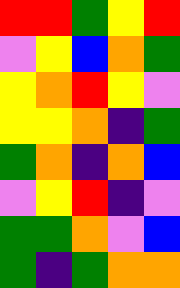[["red", "red", "green", "yellow", "red"], ["violet", "yellow", "blue", "orange", "green"], ["yellow", "orange", "red", "yellow", "violet"], ["yellow", "yellow", "orange", "indigo", "green"], ["green", "orange", "indigo", "orange", "blue"], ["violet", "yellow", "red", "indigo", "violet"], ["green", "green", "orange", "violet", "blue"], ["green", "indigo", "green", "orange", "orange"]]